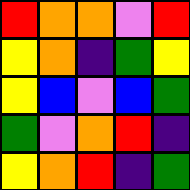[["red", "orange", "orange", "violet", "red"], ["yellow", "orange", "indigo", "green", "yellow"], ["yellow", "blue", "violet", "blue", "green"], ["green", "violet", "orange", "red", "indigo"], ["yellow", "orange", "red", "indigo", "green"]]